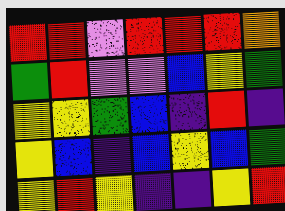[["red", "red", "violet", "red", "red", "red", "orange"], ["green", "red", "violet", "violet", "blue", "yellow", "green"], ["yellow", "yellow", "green", "blue", "indigo", "red", "indigo"], ["yellow", "blue", "indigo", "blue", "yellow", "blue", "green"], ["yellow", "red", "yellow", "indigo", "indigo", "yellow", "red"]]